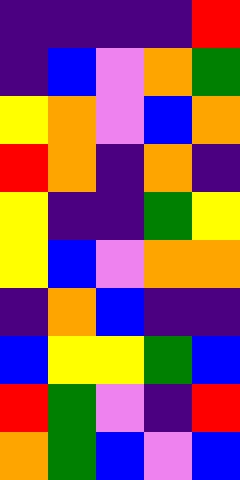[["indigo", "indigo", "indigo", "indigo", "red"], ["indigo", "blue", "violet", "orange", "green"], ["yellow", "orange", "violet", "blue", "orange"], ["red", "orange", "indigo", "orange", "indigo"], ["yellow", "indigo", "indigo", "green", "yellow"], ["yellow", "blue", "violet", "orange", "orange"], ["indigo", "orange", "blue", "indigo", "indigo"], ["blue", "yellow", "yellow", "green", "blue"], ["red", "green", "violet", "indigo", "red"], ["orange", "green", "blue", "violet", "blue"]]